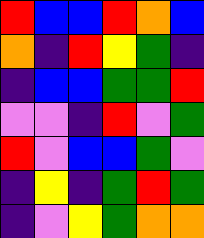[["red", "blue", "blue", "red", "orange", "blue"], ["orange", "indigo", "red", "yellow", "green", "indigo"], ["indigo", "blue", "blue", "green", "green", "red"], ["violet", "violet", "indigo", "red", "violet", "green"], ["red", "violet", "blue", "blue", "green", "violet"], ["indigo", "yellow", "indigo", "green", "red", "green"], ["indigo", "violet", "yellow", "green", "orange", "orange"]]